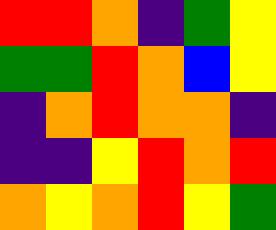[["red", "red", "orange", "indigo", "green", "yellow"], ["green", "green", "red", "orange", "blue", "yellow"], ["indigo", "orange", "red", "orange", "orange", "indigo"], ["indigo", "indigo", "yellow", "red", "orange", "red"], ["orange", "yellow", "orange", "red", "yellow", "green"]]